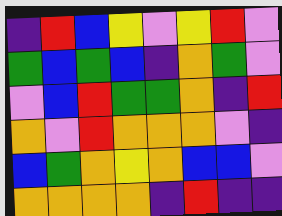[["indigo", "red", "blue", "yellow", "violet", "yellow", "red", "violet"], ["green", "blue", "green", "blue", "indigo", "orange", "green", "violet"], ["violet", "blue", "red", "green", "green", "orange", "indigo", "red"], ["orange", "violet", "red", "orange", "orange", "orange", "violet", "indigo"], ["blue", "green", "orange", "yellow", "orange", "blue", "blue", "violet"], ["orange", "orange", "orange", "orange", "indigo", "red", "indigo", "indigo"]]